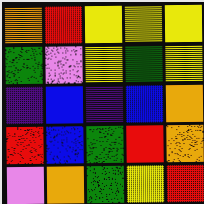[["orange", "red", "yellow", "yellow", "yellow"], ["green", "violet", "yellow", "green", "yellow"], ["indigo", "blue", "indigo", "blue", "orange"], ["red", "blue", "green", "red", "orange"], ["violet", "orange", "green", "yellow", "red"]]